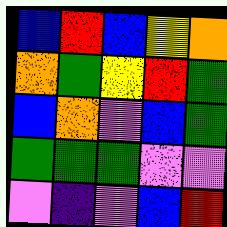[["blue", "red", "blue", "yellow", "orange"], ["orange", "green", "yellow", "red", "green"], ["blue", "orange", "violet", "blue", "green"], ["green", "green", "green", "violet", "violet"], ["violet", "indigo", "violet", "blue", "red"]]